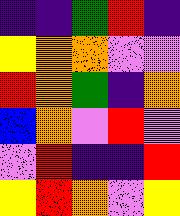[["indigo", "indigo", "green", "red", "indigo"], ["yellow", "orange", "orange", "violet", "violet"], ["red", "orange", "green", "indigo", "orange"], ["blue", "orange", "violet", "red", "violet"], ["violet", "red", "indigo", "indigo", "red"], ["yellow", "red", "orange", "violet", "yellow"]]